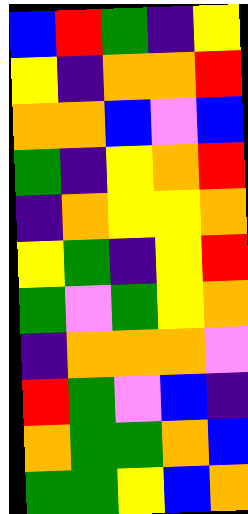[["blue", "red", "green", "indigo", "yellow"], ["yellow", "indigo", "orange", "orange", "red"], ["orange", "orange", "blue", "violet", "blue"], ["green", "indigo", "yellow", "orange", "red"], ["indigo", "orange", "yellow", "yellow", "orange"], ["yellow", "green", "indigo", "yellow", "red"], ["green", "violet", "green", "yellow", "orange"], ["indigo", "orange", "orange", "orange", "violet"], ["red", "green", "violet", "blue", "indigo"], ["orange", "green", "green", "orange", "blue"], ["green", "green", "yellow", "blue", "orange"]]